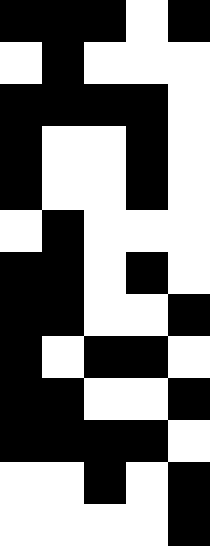[["black", "black", "black", "white", "black"], ["white", "black", "white", "white", "white"], ["black", "black", "black", "black", "white"], ["black", "white", "white", "black", "white"], ["black", "white", "white", "black", "white"], ["white", "black", "white", "white", "white"], ["black", "black", "white", "black", "white"], ["black", "black", "white", "white", "black"], ["black", "white", "black", "black", "white"], ["black", "black", "white", "white", "black"], ["black", "black", "black", "black", "white"], ["white", "white", "black", "white", "black"], ["white", "white", "white", "white", "black"]]